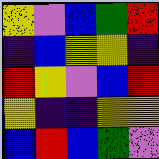[["yellow", "violet", "blue", "green", "red"], ["indigo", "blue", "yellow", "yellow", "indigo"], ["red", "yellow", "violet", "blue", "red"], ["yellow", "indigo", "indigo", "yellow", "yellow"], ["blue", "red", "blue", "green", "violet"]]